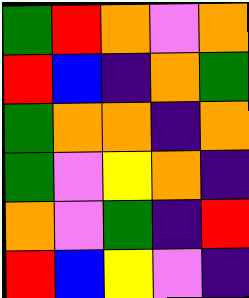[["green", "red", "orange", "violet", "orange"], ["red", "blue", "indigo", "orange", "green"], ["green", "orange", "orange", "indigo", "orange"], ["green", "violet", "yellow", "orange", "indigo"], ["orange", "violet", "green", "indigo", "red"], ["red", "blue", "yellow", "violet", "indigo"]]